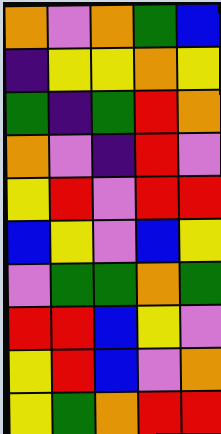[["orange", "violet", "orange", "green", "blue"], ["indigo", "yellow", "yellow", "orange", "yellow"], ["green", "indigo", "green", "red", "orange"], ["orange", "violet", "indigo", "red", "violet"], ["yellow", "red", "violet", "red", "red"], ["blue", "yellow", "violet", "blue", "yellow"], ["violet", "green", "green", "orange", "green"], ["red", "red", "blue", "yellow", "violet"], ["yellow", "red", "blue", "violet", "orange"], ["yellow", "green", "orange", "red", "red"]]